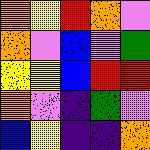[["orange", "yellow", "red", "orange", "violet"], ["orange", "violet", "blue", "violet", "green"], ["yellow", "yellow", "blue", "red", "red"], ["orange", "violet", "indigo", "green", "violet"], ["blue", "yellow", "indigo", "indigo", "orange"]]